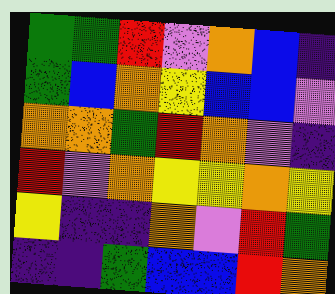[["green", "green", "red", "violet", "orange", "blue", "indigo"], ["green", "blue", "orange", "yellow", "blue", "blue", "violet"], ["orange", "orange", "green", "red", "orange", "violet", "indigo"], ["red", "violet", "orange", "yellow", "yellow", "orange", "yellow"], ["yellow", "indigo", "indigo", "orange", "violet", "red", "green"], ["indigo", "indigo", "green", "blue", "blue", "red", "orange"]]